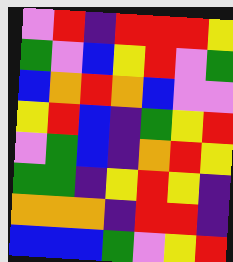[["violet", "red", "indigo", "red", "red", "red", "yellow"], ["green", "violet", "blue", "yellow", "red", "violet", "green"], ["blue", "orange", "red", "orange", "blue", "violet", "violet"], ["yellow", "red", "blue", "indigo", "green", "yellow", "red"], ["violet", "green", "blue", "indigo", "orange", "red", "yellow"], ["green", "green", "indigo", "yellow", "red", "yellow", "indigo"], ["orange", "orange", "orange", "indigo", "red", "red", "indigo"], ["blue", "blue", "blue", "green", "violet", "yellow", "red"]]